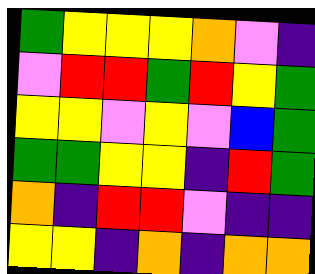[["green", "yellow", "yellow", "yellow", "orange", "violet", "indigo"], ["violet", "red", "red", "green", "red", "yellow", "green"], ["yellow", "yellow", "violet", "yellow", "violet", "blue", "green"], ["green", "green", "yellow", "yellow", "indigo", "red", "green"], ["orange", "indigo", "red", "red", "violet", "indigo", "indigo"], ["yellow", "yellow", "indigo", "orange", "indigo", "orange", "orange"]]